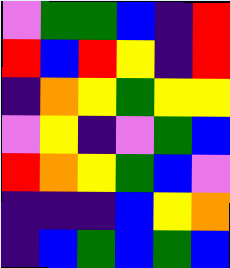[["violet", "green", "green", "blue", "indigo", "red"], ["red", "blue", "red", "yellow", "indigo", "red"], ["indigo", "orange", "yellow", "green", "yellow", "yellow"], ["violet", "yellow", "indigo", "violet", "green", "blue"], ["red", "orange", "yellow", "green", "blue", "violet"], ["indigo", "indigo", "indigo", "blue", "yellow", "orange"], ["indigo", "blue", "green", "blue", "green", "blue"]]